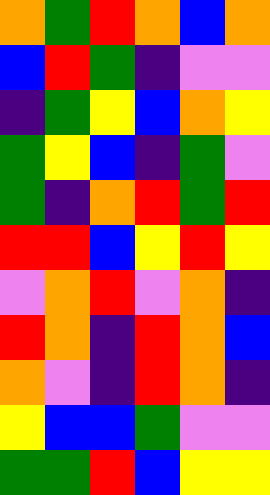[["orange", "green", "red", "orange", "blue", "orange"], ["blue", "red", "green", "indigo", "violet", "violet"], ["indigo", "green", "yellow", "blue", "orange", "yellow"], ["green", "yellow", "blue", "indigo", "green", "violet"], ["green", "indigo", "orange", "red", "green", "red"], ["red", "red", "blue", "yellow", "red", "yellow"], ["violet", "orange", "red", "violet", "orange", "indigo"], ["red", "orange", "indigo", "red", "orange", "blue"], ["orange", "violet", "indigo", "red", "orange", "indigo"], ["yellow", "blue", "blue", "green", "violet", "violet"], ["green", "green", "red", "blue", "yellow", "yellow"]]